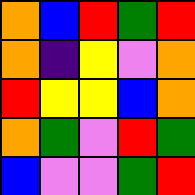[["orange", "blue", "red", "green", "red"], ["orange", "indigo", "yellow", "violet", "orange"], ["red", "yellow", "yellow", "blue", "orange"], ["orange", "green", "violet", "red", "green"], ["blue", "violet", "violet", "green", "red"]]